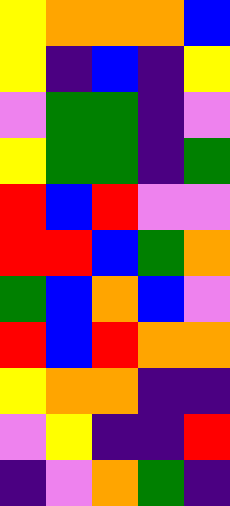[["yellow", "orange", "orange", "orange", "blue"], ["yellow", "indigo", "blue", "indigo", "yellow"], ["violet", "green", "green", "indigo", "violet"], ["yellow", "green", "green", "indigo", "green"], ["red", "blue", "red", "violet", "violet"], ["red", "red", "blue", "green", "orange"], ["green", "blue", "orange", "blue", "violet"], ["red", "blue", "red", "orange", "orange"], ["yellow", "orange", "orange", "indigo", "indigo"], ["violet", "yellow", "indigo", "indigo", "red"], ["indigo", "violet", "orange", "green", "indigo"]]